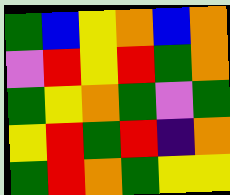[["green", "blue", "yellow", "orange", "blue", "orange"], ["violet", "red", "yellow", "red", "green", "orange"], ["green", "yellow", "orange", "green", "violet", "green"], ["yellow", "red", "green", "red", "indigo", "orange"], ["green", "red", "orange", "green", "yellow", "yellow"]]